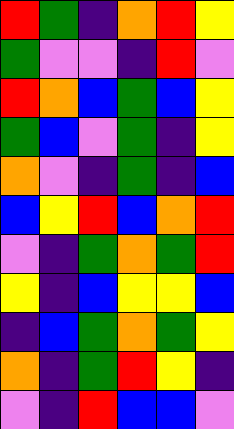[["red", "green", "indigo", "orange", "red", "yellow"], ["green", "violet", "violet", "indigo", "red", "violet"], ["red", "orange", "blue", "green", "blue", "yellow"], ["green", "blue", "violet", "green", "indigo", "yellow"], ["orange", "violet", "indigo", "green", "indigo", "blue"], ["blue", "yellow", "red", "blue", "orange", "red"], ["violet", "indigo", "green", "orange", "green", "red"], ["yellow", "indigo", "blue", "yellow", "yellow", "blue"], ["indigo", "blue", "green", "orange", "green", "yellow"], ["orange", "indigo", "green", "red", "yellow", "indigo"], ["violet", "indigo", "red", "blue", "blue", "violet"]]